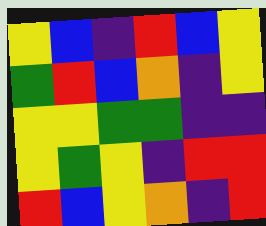[["yellow", "blue", "indigo", "red", "blue", "yellow"], ["green", "red", "blue", "orange", "indigo", "yellow"], ["yellow", "yellow", "green", "green", "indigo", "indigo"], ["yellow", "green", "yellow", "indigo", "red", "red"], ["red", "blue", "yellow", "orange", "indigo", "red"]]